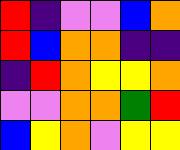[["red", "indigo", "violet", "violet", "blue", "orange"], ["red", "blue", "orange", "orange", "indigo", "indigo"], ["indigo", "red", "orange", "yellow", "yellow", "orange"], ["violet", "violet", "orange", "orange", "green", "red"], ["blue", "yellow", "orange", "violet", "yellow", "yellow"]]